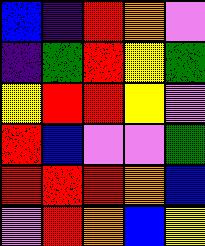[["blue", "indigo", "red", "orange", "violet"], ["indigo", "green", "red", "yellow", "green"], ["yellow", "red", "red", "yellow", "violet"], ["red", "blue", "violet", "violet", "green"], ["red", "red", "red", "orange", "blue"], ["violet", "red", "orange", "blue", "yellow"]]